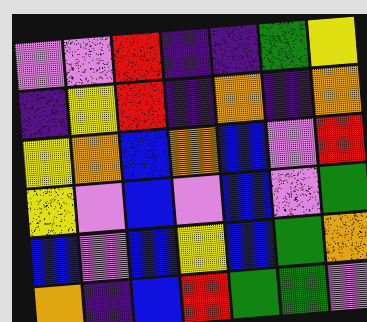[["violet", "violet", "red", "indigo", "indigo", "green", "yellow"], ["indigo", "yellow", "red", "indigo", "orange", "indigo", "orange"], ["yellow", "orange", "blue", "orange", "blue", "violet", "red"], ["yellow", "violet", "blue", "violet", "blue", "violet", "green"], ["blue", "violet", "blue", "yellow", "blue", "green", "orange"], ["orange", "indigo", "blue", "red", "green", "green", "violet"]]